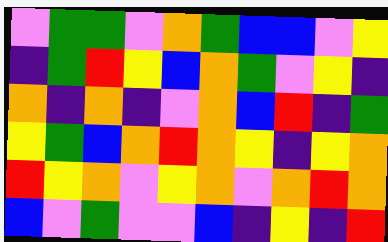[["violet", "green", "green", "violet", "orange", "green", "blue", "blue", "violet", "yellow"], ["indigo", "green", "red", "yellow", "blue", "orange", "green", "violet", "yellow", "indigo"], ["orange", "indigo", "orange", "indigo", "violet", "orange", "blue", "red", "indigo", "green"], ["yellow", "green", "blue", "orange", "red", "orange", "yellow", "indigo", "yellow", "orange"], ["red", "yellow", "orange", "violet", "yellow", "orange", "violet", "orange", "red", "orange"], ["blue", "violet", "green", "violet", "violet", "blue", "indigo", "yellow", "indigo", "red"]]